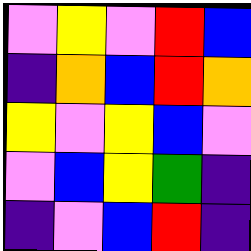[["violet", "yellow", "violet", "red", "blue"], ["indigo", "orange", "blue", "red", "orange"], ["yellow", "violet", "yellow", "blue", "violet"], ["violet", "blue", "yellow", "green", "indigo"], ["indigo", "violet", "blue", "red", "indigo"]]